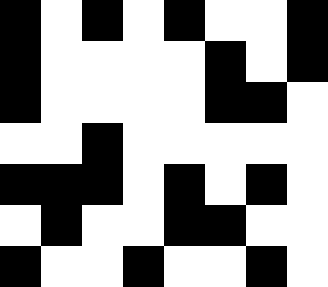[["black", "white", "black", "white", "black", "white", "white", "black"], ["black", "white", "white", "white", "white", "black", "white", "black"], ["black", "white", "white", "white", "white", "black", "black", "white"], ["white", "white", "black", "white", "white", "white", "white", "white"], ["black", "black", "black", "white", "black", "white", "black", "white"], ["white", "black", "white", "white", "black", "black", "white", "white"], ["black", "white", "white", "black", "white", "white", "black", "white"]]